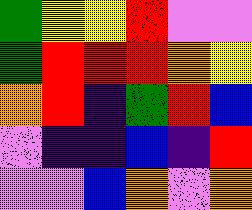[["green", "yellow", "yellow", "red", "violet", "violet"], ["green", "red", "red", "red", "orange", "yellow"], ["orange", "red", "indigo", "green", "red", "blue"], ["violet", "indigo", "indigo", "blue", "indigo", "red"], ["violet", "violet", "blue", "orange", "violet", "orange"]]